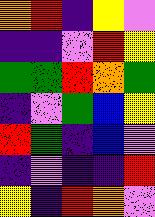[["orange", "red", "indigo", "yellow", "violet"], ["indigo", "indigo", "violet", "red", "yellow"], ["green", "green", "red", "orange", "green"], ["indigo", "violet", "green", "blue", "yellow"], ["red", "green", "indigo", "blue", "violet"], ["indigo", "violet", "indigo", "indigo", "red"], ["yellow", "indigo", "red", "orange", "violet"]]